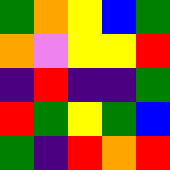[["green", "orange", "yellow", "blue", "green"], ["orange", "violet", "yellow", "yellow", "red"], ["indigo", "red", "indigo", "indigo", "green"], ["red", "green", "yellow", "green", "blue"], ["green", "indigo", "red", "orange", "red"]]